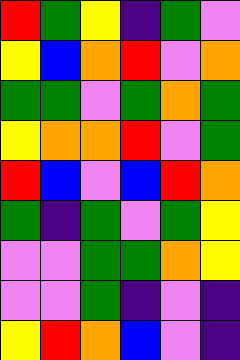[["red", "green", "yellow", "indigo", "green", "violet"], ["yellow", "blue", "orange", "red", "violet", "orange"], ["green", "green", "violet", "green", "orange", "green"], ["yellow", "orange", "orange", "red", "violet", "green"], ["red", "blue", "violet", "blue", "red", "orange"], ["green", "indigo", "green", "violet", "green", "yellow"], ["violet", "violet", "green", "green", "orange", "yellow"], ["violet", "violet", "green", "indigo", "violet", "indigo"], ["yellow", "red", "orange", "blue", "violet", "indigo"]]